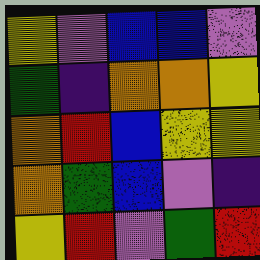[["yellow", "violet", "blue", "blue", "violet"], ["green", "indigo", "orange", "orange", "yellow"], ["orange", "red", "blue", "yellow", "yellow"], ["orange", "green", "blue", "violet", "indigo"], ["yellow", "red", "violet", "green", "red"]]